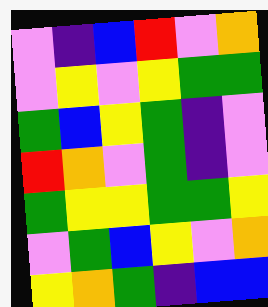[["violet", "indigo", "blue", "red", "violet", "orange"], ["violet", "yellow", "violet", "yellow", "green", "green"], ["green", "blue", "yellow", "green", "indigo", "violet"], ["red", "orange", "violet", "green", "indigo", "violet"], ["green", "yellow", "yellow", "green", "green", "yellow"], ["violet", "green", "blue", "yellow", "violet", "orange"], ["yellow", "orange", "green", "indigo", "blue", "blue"]]